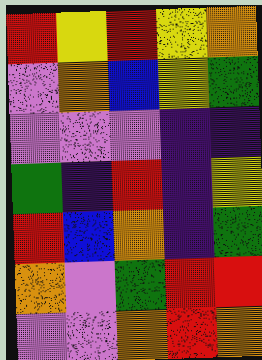[["red", "yellow", "red", "yellow", "orange"], ["violet", "orange", "blue", "yellow", "green"], ["violet", "violet", "violet", "indigo", "indigo"], ["green", "indigo", "red", "indigo", "yellow"], ["red", "blue", "orange", "indigo", "green"], ["orange", "violet", "green", "red", "red"], ["violet", "violet", "orange", "red", "orange"]]